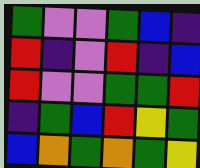[["green", "violet", "violet", "green", "blue", "indigo"], ["red", "indigo", "violet", "red", "indigo", "blue"], ["red", "violet", "violet", "green", "green", "red"], ["indigo", "green", "blue", "red", "yellow", "green"], ["blue", "orange", "green", "orange", "green", "yellow"]]